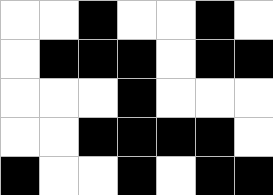[["white", "white", "black", "white", "white", "black", "white"], ["white", "black", "black", "black", "white", "black", "black"], ["white", "white", "white", "black", "white", "white", "white"], ["white", "white", "black", "black", "black", "black", "white"], ["black", "white", "white", "black", "white", "black", "black"]]